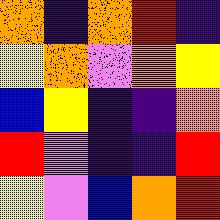[["orange", "indigo", "orange", "red", "indigo"], ["yellow", "orange", "violet", "orange", "yellow"], ["blue", "yellow", "indigo", "indigo", "orange"], ["red", "violet", "indigo", "indigo", "red"], ["yellow", "violet", "blue", "orange", "red"]]